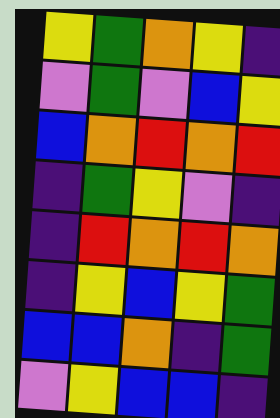[["yellow", "green", "orange", "yellow", "indigo"], ["violet", "green", "violet", "blue", "yellow"], ["blue", "orange", "red", "orange", "red"], ["indigo", "green", "yellow", "violet", "indigo"], ["indigo", "red", "orange", "red", "orange"], ["indigo", "yellow", "blue", "yellow", "green"], ["blue", "blue", "orange", "indigo", "green"], ["violet", "yellow", "blue", "blue", "indigo"]]